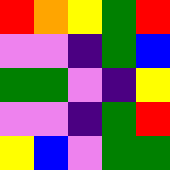[["red", "orange", "yellow", "green", "red"], ["violet", "violet", "indigo", "green", "blue"], ["green", "green", "violet", "indigo", "yellow"], ["violet", "violet", "indigo", "green", "red"], ["yellow", "blue", "violet", "green", "green"]]